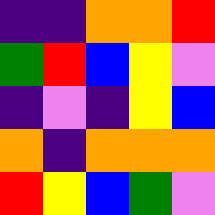[["indigo", "indigo", "orange", "orange", "red"], ["green", "red", "blue", "yellow", "violet"], ["indigo", "violet", "indigo", "yellow", "blue"], ["orange", "indigo", "orange", "orange", "orange"], ["red", "yellow", "blue", "green", "violet"]]